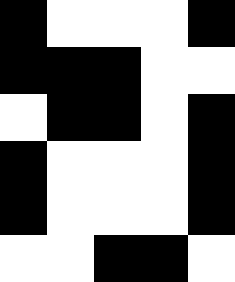[["black", "white", "white", "white", "black"], ["black", "black", "black", "white", "white"], ["white", "black", "black", "white", "black"], ["black", "white", "white", "white", "black"], ["black", "white", "white", "white", "black"], ["white", "white", "black", "black", "white"]]